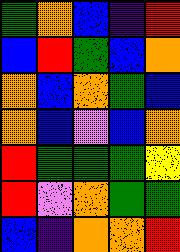[["green", "orange", "blue", "indigo", "red"], ["blue", "red", "green", "blue", "orange"], ["orange", "blue", "orange", "green", "blue"], ["orange", "blue", "violet", "blue", "orange"], ["red", "green", "green", "green", "yellow"], ["red", "violet", "orange", "green", "green"], ["blue", "indigo", "orange", "orange", "red"]]